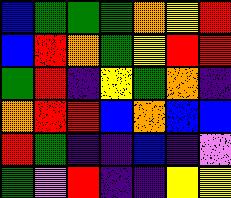[["blue", "green", "green", "green", "orange", "yellow", "red"], ["blue", "red", "orange", "green", "yellow", "red", "red"], ["green", "red", "indigo", "yellow", "green", "orange", "indigo"], ["orange", "red", "red", "blue", "orange", "blue", "blue"], ["red", "green", "indigo", "indigo", "blue", "indigo", "violet"], ["green", "violet", "red", "indigo", "indigo", "yellow", "yellow"]]